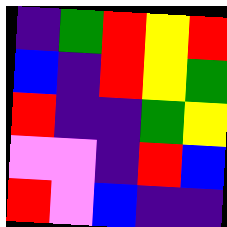[["indigo", "green", "red", "yellow", "red"], ["blue", "indigo", "red", "yellow", "green"], ["red", "indigo", "indigo", "green", "yellow"], ["violet", "violet", "indigo", "red", "blue"], ["red", "violet", "blue", "indigo", "indigo"]]